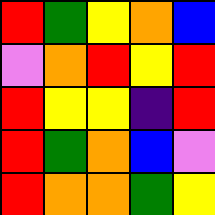[["red", "green", "yellow", "orange", "blue"], ["violet", "orange", "red", "yellow", "red"], ["red", "yellow", "yellow", "indigo", "red"], ["red", "green", "orange", "blue", "violet"], ["red", "orange", "orange", "green", "yellow"]]